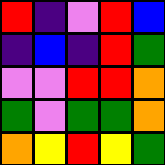[["red", "indigo", "violet", "red", "blue"], ["indigo", "blue", "indigo", "red", "green"], ["violet", "violet", "red", "red", "orange"], ["green", "violet", "green", "green", "orange"], ["orange", "yellow", "red", "yellow", "green"]]